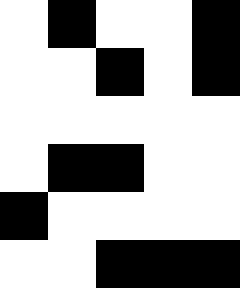[["white", "black", "white", "white", "black"], ["white", "white", "black", "white", "black"], ["white", "white", "white", "white", "white"], ["white", "black", "black", "white", "white"], ["black", "white", "white", "white", "white"], ["white", "white", "black", "black", "black"]]